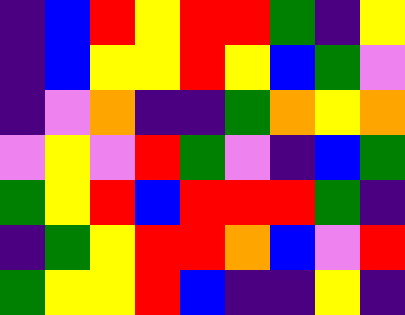[["indigo", "blue", "red", "yellow", "red", "red", "green", "indigo", "yellow"], ["indigo", "blue", "yellow", "yellow", "red", "yellow", "blue", "green", "violet"], ["indigo", "violet", "orange", "indigo", "indigo", "green", "orange", "yellow", "orange"], ["violet", "yellow", "violet", "red", "green", "violet", "indigo", "blue", "green"], ["green", "yellow", "red", "blue", "red", "red", "red", "green", "indigo"], ["indigo", "green", "yellow", "red", "red", "orange", "blue", "violet", "red"], ["green", "yellow", "yellow", "red", "blue", "indigo", "indigo", "yellow", "indigo"]]